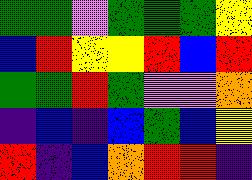[["green", "green", "violet", "green", "green", "green", "yellow"], ["blue", "red", "yellow", "yellow", "red", "blue", "red"], ["green", "green", "red", "green", "violet", "violet", "orange"], ["indigo", "blue", "indigo", "blue", "green", "blue", "yellow"], ["red", "indigo", "blue", "orange", "red", "red", "indigo"]]